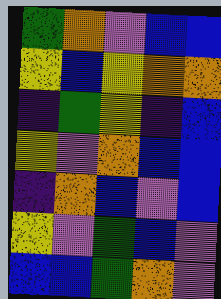[["green", "orange", "violet", "blue", "blue"], ["yellow", "blue", "yellow", "orange", "orange"], ["indigo", "green", "yellow", "indigo", "blue"], ["yellow", "violet", "orange", "blue", "blue"], ["indigo", "orange", "blue", "violet", "blue"], ["yellow", "violet", "green", "blue", "violet"], ["blue", "blue", "green", "orange", "violet"]]